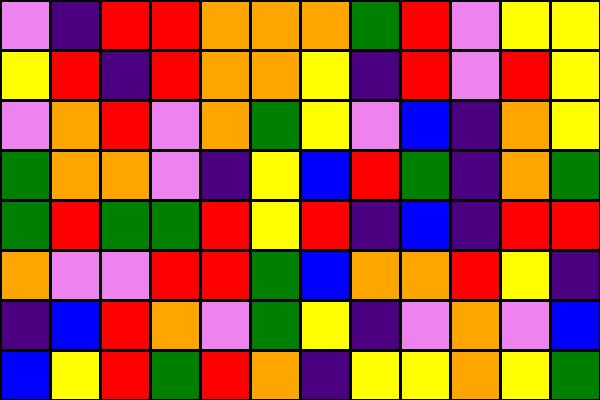[["violet", "indigo", "red", "red", "orange", "orange", "orange", "green", "red", "violet", "yellow", "yellow"], ["yellow", "red", "indigo", "red", "orange", "orange", "yellow", "indigo", "red", "violet", "red", "yellow"], ["violet", "orange", "red", "violet", "orange", "green", "yellow", "violet", "blue", "indigo", "orange", "yellow"], ["green", "orange", "orange", "violet", "indigo", "yellow", "blue", "red", "green", "indigo", "orange", "green"], ["green", "red", "green", "green", "red", "yellow", "red", "indigo", "blue", "indigo", "red", "red"], ["orange", "violet", "violet", "red", "red", "green", "blue", "orange", "orange", "red", "yellow", "indigo"], ["indigo", "blue", "red", "orange", "violet", "green", "yellow", "indigo", "violet", "orange", "violet", "blue"], ["blue", "yellow", "red", "green", "red", "orange", "indigo", "yellow", "yellow", "orange", "yellow", "green"]]